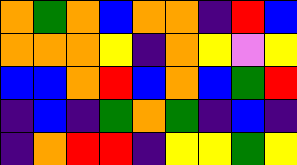[["orange", "green", "orange", "blue", "orange", "orange", "indigo", "red", "blue"], ["orange", "orange", "orange", "yellow", "indigo", "orange", "yellow", "violet", "yellow"], ["blue", "blue", "orange", "red", "blue", "orange", "blue", "green", "red"], ["indigo", "blue", "indigo", "green", "orange", "green", "indigo", "blue", "indigo"], ["indigo", "orange", "red", "red", "indigo", "yellow", "yellow", "green", "yellow"]]